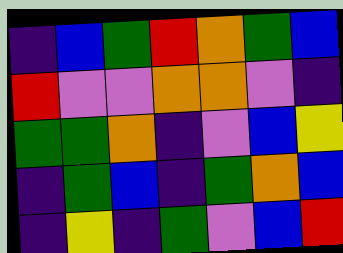[["indigo", "blue", "green", "red", "orange", "green", "blue"], ["red", "violet", "violet", "orange", "orange", "violet", "indigo"], ["green", "green", "orange", "indigo", "violet", "blue", "yellow"], ["indigo", "green", "blue", "indigo", "green", "orange", "blue"], ["indigo", "yellow", "indigo", "green", "violet", "blue", "red"]]